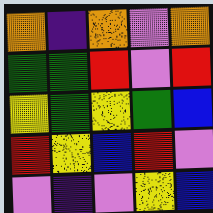[["orange", "indigo", "orange", "violet", "orange"], ["green", "green", "red", "violet", "red"], ["yellow", "green", "yellow", "green", "blue"], ["red", "yellow", "blue", "red", "violet"], ["violet", "indigo", "violet", "yellow", "blue"]]